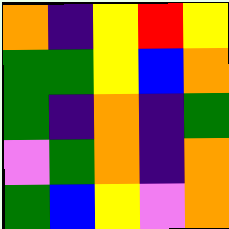[["orange", "indigo", "yellow", "red", "yellow"], ["green", "green", "yellow", "blue", "orange"], ["green", "indigo", "orange", "indigo", "green"], ["violet", "green", "orange", "indigo", "orange"], ["green", "blue", "yellow", "violet", "orange"]]